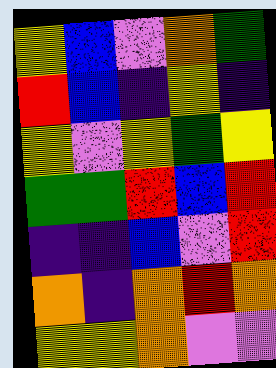[["yellow", "blue", "violet", "orange", "green"], ["red", "blue", "indigo", "yellow", "indigo"], ["yellow", "violet", "yellow", "green", "yellow"], ["green", "green", "red", "blue", "red"], ["indigo", "indigo", "blue", "violet", "red"], ["orange", "indigo", "orange", "red", "orange"], ["yellow", "yellow", "orange", "violet", "violet"]]